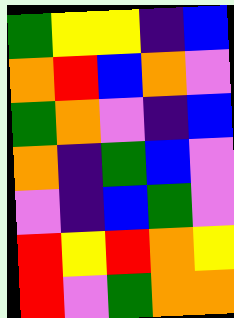[["green", "yellow", "yellow", "indigo", "blue"], ["orange", "red", "blue", "orange", "violet"], ["green", "orange", "violet", "indigo", "blue"], ["orange", "indigo", "green", "blue", "violet"], ["violet", "indigo", "blue", "green", "violet"], ["red", "yellow", "red", "orange", "yellow"], ["red", "violet", "green", "orange", "orange"]]